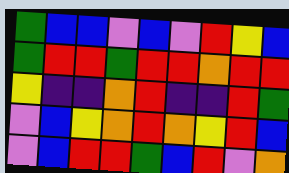[["green", "blue", "blue", "violet", "blue", "violet", "red", "yellow", "blue"], ["green", "red", "red", "green", "red", "red", "orange", "red", "red"], ["yellow", "indigo", "indigo", "orange", "red", "indigo", "indigo", "red", "green"], ["violet", "blue", "yellow", "orange", "red", "orange", "yellow", "red", "blue"], ["violet", "blue", "red", "red", "green", "blue", "red", "violet", "orange"]]